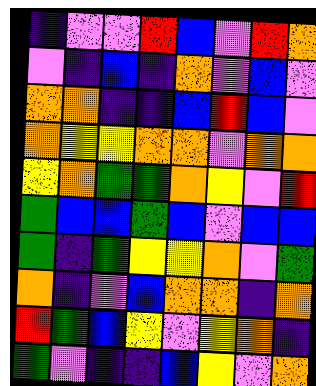[["indigo", "violet", "violet", "red", "blue", "violet", "red", "orange"], ["violet", "indigo", "blue", "indigo", "orange", "violet", "blue", "violet"], ["orange", "orange", "indigo", "indigo", "blue", "red", "blue", "violet"], ["orange", "yellow", "yellow", "orange", "orange", "violet", "orange", "orange"], ["yellow", "orange", "green", "green", "orange", "yellow", "violet", "red"], ["green", "blue", "blue", "green", "blue", "violet", "blue", "blue"], ["green", "indigo", "green", "yellow", "yellow", "orange", "violet", "green"], ["orange", "indigo", "violet", "blue", "orange", "orange", "indigo", "orange"], ["red", "green", "blue", "yellow", "violet", "yellow", "orange", "indigo"], ["green", "violet", "indigo", "indigo", "blue", "yellow", "violet", "orange"]]